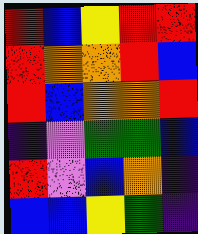[["red", "blue", "yellow", "red", "red"], ["red", "orange", "orange", "red", "blue"], ["red", "blue", "orange", "orange", "red"], ["indigo", "violet", "green", "green", "blue"], ["red", "violet", "blue", "orange", "indigo"], ["blue", "blue", "yellow", "green", "indigo"]]